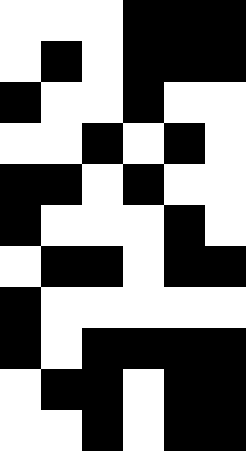[["white", "white", "white", "black", "black", "black"], ["white", "black", "white", "black", "black", "black"], ["black", "white", "white", "black", "white", "white"], ["white", "white", "black", "white", "black", "white"], ["black", "black", "white", "black", "white", "white"], ["black", "white", "white", "white", "black", "white"], ["white", "black", "black", "white", "black", "black"], ["black", "white", "white", "white", "white", "white"], ["black", "white", "black", "black", "black", "black"], ["white", "black", "black", "white", "black", "black"], ["white", "white", "black", "white", "black", "black"]]